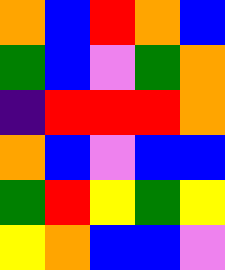[["orange", "blue", "red", "orange", "blue"], ["green", "blue", "violet", "green", "orange"], ["indigo", "red", "red", "red", "orange"], ["orange", "blue", "violet", "blue", "blue"], ["green", "red", "yellow", "green", "yellow"], ["yellow", "orange", "blue", "blue", "violet"]]